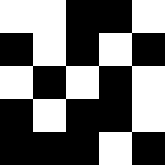[["white", "white", "black", "black", "white"], ["black", "white", "black", "white", "black"], ["white", "black", "white", "black", "white"], ["black", "white", "black", "black", "white"], ["black", "black", "black", "white", "black"]]